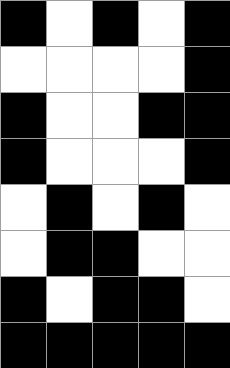[["black", "white", "black", "white", "black"], ["white", "white", "white", "white", "black"], ["black", "white", "white", "black", "black"], ["black", "white", "white", "white", "black"], ["white", "black", "white", "black", "white"], ["white", "black", "black", "white", "white"], ["black", "white", "black", "black", "white"], ["black", "black", "black", "black", "black"]]